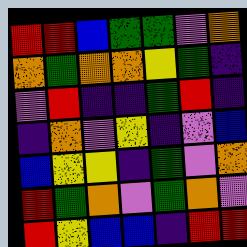[["red", "red", "blue", "green", "green", "violet", "orange"], ["orange", "green", "orange", "orange", "yellow", "green", "indigo"], ["violet", "red", "indigo", "indigo", "green", "red", "indigo"], ["indigo", "orange", "violet", "yellow", "indigo", "violet", "blue"], ["blue", "yellow", "yellow", "indigo", "green", "violet", "orange"], ["red", "green", "orange", "violet", "green", "orange", "violet"], ["red", "yellow", "blue", "blue", "indigo", "red", "red"]]